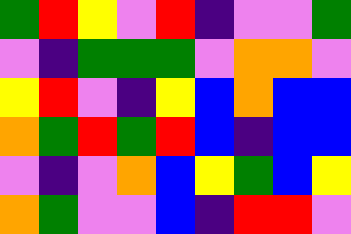[["green", "red", "yellow", "violet", "red", "indigo", "violet", "violet", "green"], ["violet", "indigo", "green", "green", "green", "violet", "orange", "orange", "violet"], ["yellow", "red", "violet", "indigo", "yellow", "blue", "orange", "blue", "blue"], ["orange", "green", "red", "green", "red", "blue", "indigo", "blue", "blue"], ["violet", "indigo", "violet", "orange", "blue", "yellow", "green", "blue", "yellow"], ["orange", "green", "violet", "violet", "blue", "indigo", "red", "red", "violet"]]